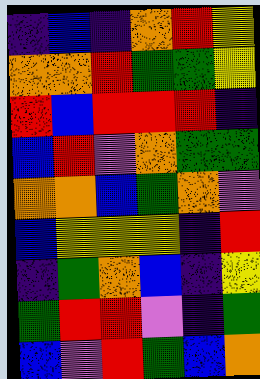[["indigo", "blue", "indigo", "orange", "red", "yellow"], ["orange", "orange", "red", "green", "green", "yellow"], ["red", "blue", "red", "red", "red", "indigo"], ["blue", "red", "violet", "orange", "green", "green"], ["orange", "orange", "blue", "green", "orange", "violet"], ["blue", "yellow", "yellow", "yellow", "indigo", "red"], ["indigo", "green", "orange", "blue", "indigo", "yellow"], ["green", "red", "red", "violet", "indigo", "green"], ["blue", "violet", "red", "green", "blue", "orange"]]